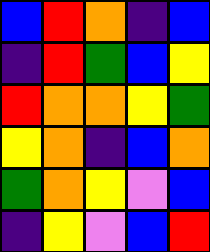[["blue", "red", "orange", "indigo", "blue"], ["indigo", "red", "green", "blue", "yellow"], ["red", "orange", "orange", "yellow", "green"], ["yellow", "orange", "indigo", "blue", "orange"], ["green", "orange", "yellow", "violet", "blue"], ["indigo", "yellow", "violet", "blue", "red"]]